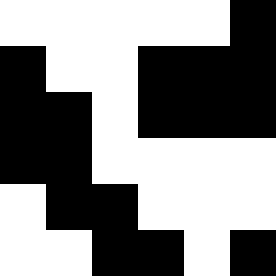[["white", "white", "white", "white", "white", "black"], ["black", "white", "white", "black", "black", "black"], ["black", "black", "white", "black", "black", "black"], ["black", "black", "white", "white", "white", "white"], ["white", "black", "black", "white", "white", "white"], ["white", "white", "black", "black", "white", "black"]]